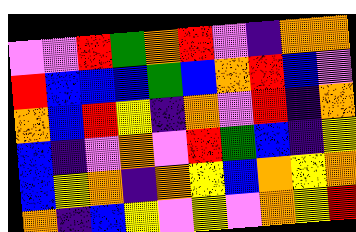[["violet", "violet", "red", "green", "orange", "red", "violet", "indigo", "orange", "orange"], ["red", "blue", "blue", "blue", "green", "blue", "orange", "red", "blue", "violet"], ["orange", "blue", "red", "yellow", "indigo", "orange", "violet", "red", "indigo", "orange"], ["blue", "indigo", "violet", "orange", "violet", "red", "green", "blue", "indigo", "yellow"], ["blue", "yellow", "orange", "indigo", "orange", "yellow", "blue", "orange", "yellow", "orange"], ["orange", "indigo", "blue", "yellow", "violet", "yellow", "violet", "orange", "yellow", "red"]]